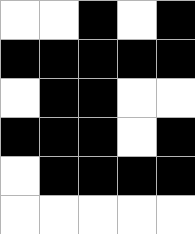[["white", "white", "black", "white", "black"], ["black", "black", "black", "black", "black"], ["white", "black", "black", "white", "white"], ["black", "black", "black", "white", "black"], ["white", "black", "black", "black", "black"], ["white", "white", "white", "white", "white"]]